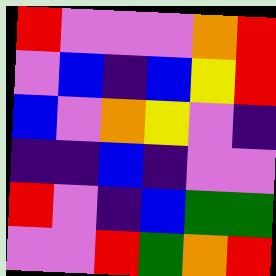[["red", "violet", "violet", "violet", "orange", "red"], ["violet", "blue", "indigo", "blue", "yellow", "red"], ["blue", "violet", "orange", "yellow", "violet", "indigo"], ["indigo", "indigo", "blue", "indigo", "violet", "violet"], ["red", "violet", "indigo", "blue", "green", "green"], ["violet", "violet", "red", "green", "orange", "red"]]